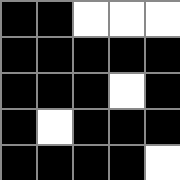[["black", "black", "white", "white", "white"], ["black", "black", "black", "black", "black"], ["black", "black", "black", "white", "black"], ["black", "white", "black", "black", "black"], ["black", "black", "black", "black", "white"]]